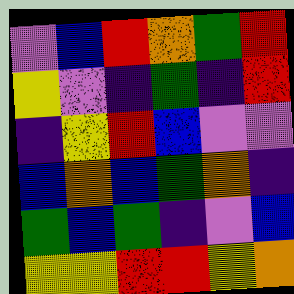[["violet", "blue", "red", "orange", "green", "red"], ["yellow", "violet", "indigo", "green", "indigo", "red"], ["indigo", "yellow", "red", "blue", "violet", "violet"], ["blue", "orange", "blue", "green", "orange", "indigo"], ["green", "blue", "green", "indigo", "violet", "blue"], ["yellow", "yellow", "red", "red", "yellow", "orange"]]